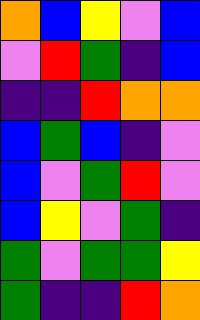[["orange", "blue", "yellow", "violet", "blue"], ["violet", "red", "green", "indigo", "blue"], ["indigo", "indigo", "red", "orange", "orange"], ["blue", "green", "blue", "indigo", "violet"], ["blue", "violet", "green", "red", "violet"], ["blue", "yellow", "violet", "green", "indigo"], ["green", "violet", "green", "green", "yellow"], ["green", "indigo", "indigo", "red", "orange"]]